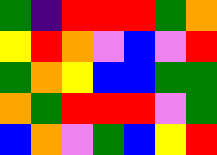[["green", "indigo", "red", "red", "red", "green", "orange"], ["yellow", "red", "orange", "violet", "blue", "violet", "red"], ["green", "orange", "yellow", "blue", "blue", "green", "green"], ["orange", "green", "red", "red", "red", "violet", "green"], ["blue", "orange", "violet", "green", "blue", "yellow", "red"]]